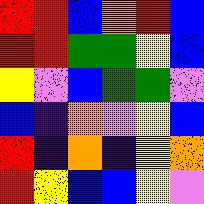[["red", "red", "blue", "orange", "red", "blue"], ["red", "red", "green", "green", "yellow", "blue"], ["yellow", "violet", "blue", "green", "green", "violet"], ["blue", "indigo", "orange", "violet", "yellow", "blue"], ["red", "indigo", "orange", "indigo", "yellow", "orange"], ["red", "yellow", "blue", "blue", "yellow", "violet"]]